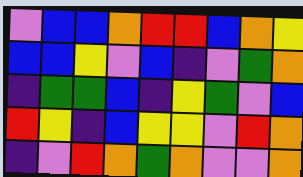[["violet", "blue", "blue", "orange", "red", "red", "blue", "orange", "yellow"], ["blue", "blue", "yellow", "violet", "blue", "indigo", "violet", "green", "orange"], ["indigo", "green", "green", "blue", "indigo", "yellow", "green", "violet", "blue"], ["red", "yellow", "indigo", "blue", "yellow", "yellow", "violet", "red", "orange"], ["indigo", "violet", "red", "orange", "green", "orange", "violet", "violet", "orange"]]